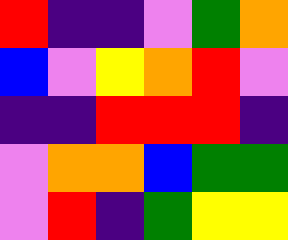[["red", "indigo", "indigo", "violet", "green", "orange"], ["blue", "violet", "yellow", "orange", "red", "violet"], ["indigo", "indigo", "red", "red", "red", "indigo"], ["violet", "orange", "orange", "blue", "green", "green"], ["violet", "red", "indigo", "green", "yellow", "yellow"]]